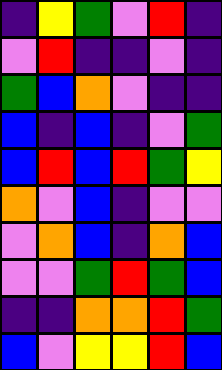[["indigo", "yellow", "green", "violet", "red", "indigo"], ["violet", "red", "indigo", "indigo", "violet", "indigo"], ["green", "blue", "orange", "violet", "indigo", "indigo"], ["blue", "indigo", "blue", "indigo", "violet", "green"], ["blue", "red", "blue", "red", "green", "yellow"], ["orange", "violet", "blue", "indigo", "violet", "violet"], ["violet", "orange", "blue", "indigo", "orange", "blue"], ["violet", "violet", "green", "red", "green", "blue"], ["indigo", "indigo", "orange", "orange", "red", "green"], ["blue", "violet", "yellow", "yellow", "red", "blue"]]